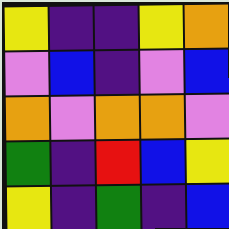[["yellow", "indigo", "indigo", "yellow", "orange"], ["violet", "blue", "indigo", "violet", "blue"], ["orange", "violet", "orange", "orange", "violet"], ["green", "indigo", "red", "blue", "yellow"], ["yellow", "indigo", "green", "indigo", "blue"]]